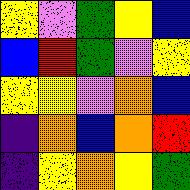[["yellow", "violet", "green", "yellow", "blue"], ["blue", "red", "green", "violet", "yellow"], ["yellow", "yellow", "violet", "orange", "blue"], ["indigo", "orange", "blue", "orange", "red"], ["indigo", "yellow", "orange", "yellow", "green"]]